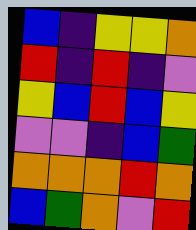[["blue", "indigo", "yellow", "yellow", "orange"], ["red", "indigo", "red", "indigo", "violet"], ["yellow", "blue", "red", "blue", "yellow"], ["violet", "violet", "indigo", "blue", "green"], ["orange", "orange", "orange", "red", "orange"], ["blue", "green", "orange", "violet", "red"]]